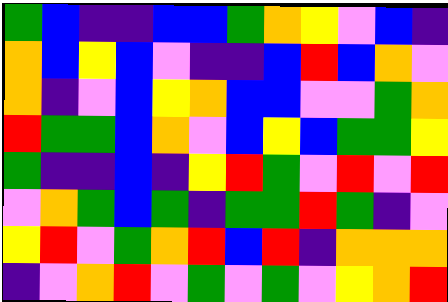[["green", "blue", "indigo", "indigo", "blue", "blue", "green", "orange", "yellow", "violet", "blue", "indigo"], ["orange", "blue", "yellow", "blue", "violet", "indigo", "indigo", "blue", "red", "blue", "orange", "violet"], ["orange", "indigo", "violet", "blue", "yellow", "orange", "blue", "blue", "violet", "violet", "green", "orange"], ["red", "green", "green", "blue", "orange", "violet", "blue", "yellow", "blue", "green", "green", "yellow"], ["green", "indigo", "indigo", "blue", "indigo", "yellow", "red", "green", "violet", "red", "violet", "red"], ["violet", "orange", "green", "blue", "green", "indigo", "green", "green", "red", "green", "indigo", "violet"], ["yellow", "red", "violet", "green", "orange", "red", "blue", "red", "indigo", "orange", "orange", "orange"], ["indigo", "violet", "orange", "red", "violet", "green", "violet", "green", "violet", "yellow", "orange", "red"]]